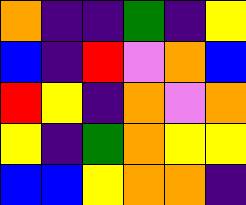[["orange", "indigo", "indigo", "green", "indigo", "yellow"], ["blue", "indigo", "red", "violet", "orange", "blue"], ["red", "yellow", "indigo", "orange", "violet", "orange"], ["yellow", "indigo", "green", "orange", "yellow", "yellow"], ["blue", "blue", "yellow", "orange", "orange", "indigo"]]